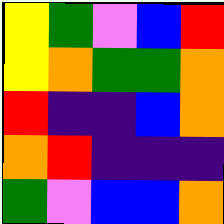[["yellow", "green", "violet", "blue", "red"], ["yellow", "orange", "green", "green", "orange"], ["red", "indigo", "indigo", "blue", "orange"], ["orange", "red", "indigo", "indigo", "indigo"], ["green", "violet", "blue", "blue", "orange"]]